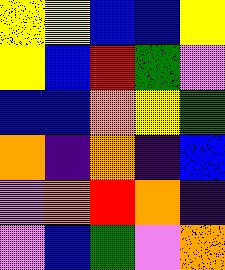[["yellow", "yellow", "blue", "blue", "yellow"], ["yellow", "blue", "red", "green", "violet"], ["blue", "blue", "orange", "yellow", "green"], ["orange", "indigo", "orange", "indigo", "blue"], ["violet", "orange", "red", "orange", "indigo"], ["violet", "blue", "green", "violet", "orange"]]